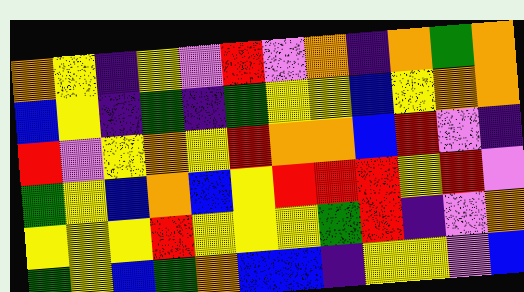[["orange", "yellow", "indigo", "yellow", "violet", "red", "violet", "orange", "indigo", "orange", "green", "orange"], ["blue", "yellow", "indigo", "green", "indigo", "green", "yellow", "yellow", "blue", "yellow", "orange", "orange"], ["red", "violet", "yellow", "orange", "yellow", "red", "orange", "orange", "blue", "red", "violet", "indigo"], ["green", "yellow", "blue", "orange", "blue", "yellow", "red", "red", "red", "yellow", "red", "violet"], ["yellow", "yellow", "yellow", "red", "yellow", "yellow", "yellow", "green", "red", "indigo", "violet", "orange"], ["green", "yellow", "blue", "green", "orange", "blue", "blue", "indigo", "yellow", "yellow", "violet", "blue"]]